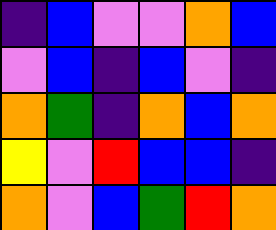[["indigo", "blue", "violet", "violet", "orange", "blue"], ["violet", "blue", "indigo", "blue", "violet", "indigo"], ["orange", "green", "indigo", "orange", "blue", "orange"], ["yellow", "violet", "red", "blue", "blue", "indigo"], ["orange", "violet", "blue", "green", "red", "orange"]]